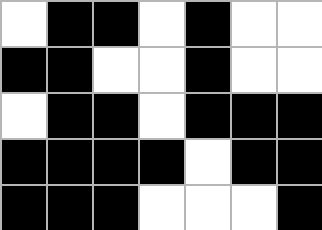[["white", "black", "black", "white", "black", "white", "white"], ["black", "black", "white", "white", "black", "white", "white"], ["white", "black", "black", "white", "black", "black", "black"], ["black", "black", "black", "black", "white", "black", "black"], ["black", "black", "black", "white", "white", "white", "black"]]